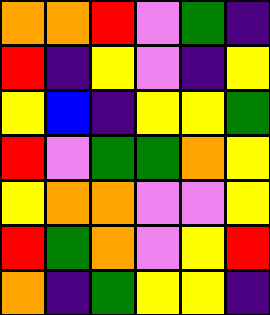[["orange", "orange", "red", "violet", "green", "indigo"], ["red", "indigo", "yellow", "violet", "indigo", "yellow"], ["yellow", "blue", "indigo", "yellow", "yellow", "green"], ["red", "violet", "green", "green", "orange", "yellow"], ["yellow", "orange", "orange", "violet", "violet", "yellow"], ["red", "green", "orange", "violet", "yellow", "red"], ["orange", "indigo", "green", "yellow", "yellow", "indigo"]]